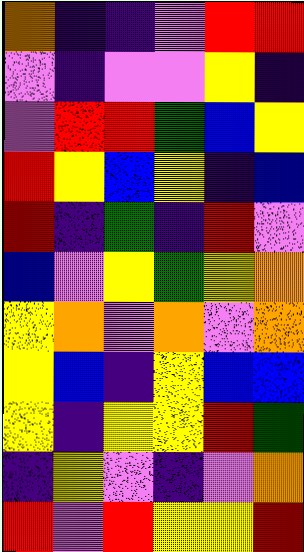[["orange", "indigo", "indigo", "violet", "red", "red"], ["violet", "indigo", "violet", "violet", "yellow", "indigo"], ["violet", "red", "red", "green", "blue", "yellow"], ["red", "yellow", "blue", "yellow", "indigo", "blue"], ["red", "indigo", "green", "indigo", "red", "violet"], ["blue", "violet", "yellow", "green", "yellow", "orange"], ["yellow", "orange", "violet", "orange", "violet", "orange"], ["yellow", "blue", "indigo", "yellow", "blue", "blue"], ["yellow", "indigo", "yellow", "yellow", "red", "green"], ["indigo", "yellow", "violet", "indigo", "violet", "orange"], ["red", "violet", "red", "yellow", "yellow", "red"]]